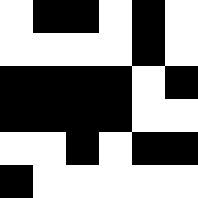[["white", "black", "black", "white", "black", "white"], ["white", "white", "white", "white", "black", "white"], ["black", "black", "black", "black", "white", "black"], ["black", "black", "black", "black", "white", "white"], ["white", "white", "black", "white", "black", "black"], ["black", "white", "white", "white", "white", "white"]]